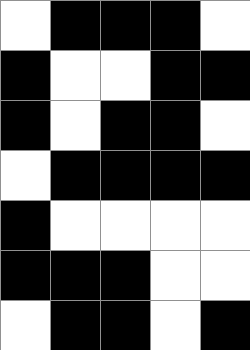[["white", "black", "black", "black", "white"], ["black", "white", "white", "black", "black"], ["black", "white", "black", "black", "white"], ["white", "black", "black", "black", "black"], ["black", "white", "white", "white", "white"], ["black", "black", "black", "white", "white"], ["white", "black", "black", "white", "black"]]